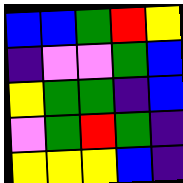[["blue", "blue", "green", "red", "yellow"], ["indigo", "violet", "violet", "green", "blue"], ["yellow", "green", "green", "indigo", "blue"], ["violet", "green", "red", "green", "indigo"], ["yellow", "yellow", "yellow", "blue", "indigo"]]